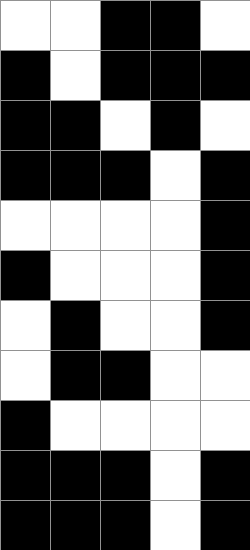[["white", "white", "black", "black", "white"], ["black", "white", "black", "black", "black"], ["black", "black", "white", "black", "white"], ["black", "black", "black", "white", "black"], ["white", "white", "white", "white", "black"], ["black", "white", "white", "white", "black"], ["white", "black", "white", "white", "black"], ["white", "black", "black", "white", "white"], ["black", "white", "white", "white", "white"], ["black", "black", "black", "white", "black"], ["black", "black", "black", "white", "black"]]